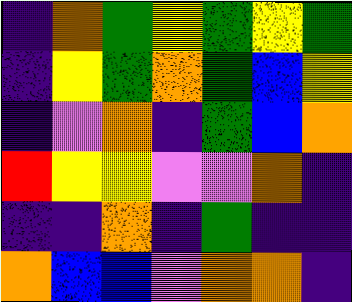[["indigo", "orange", "green", "yellow", "green", "yellow", "green"], ["indigo", "yellow", "green", "orange", "green", "blue", "yellow"], ["indigo", "violet", "orange", "indigo", "green", "blue", "orange"], ["red", "yellow", "yellow", "violet", "violet", "orange", "indigo"], ["indigo", "indigo", "orange", "indigo", "green", "indigo", "indigo"], ["orange", "blue", "blue", "violet", "orange", "orange", "indigo"]]